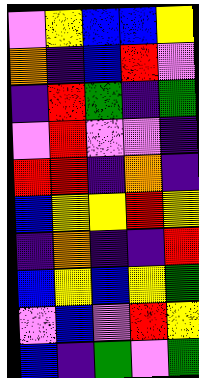[["violet", "yellow", "blue", "blue", "yellow"], ["orange", "indigo", "blue", "red", "violet"], ["indigo", "red", "green", "indigo", "green"], ["violet", "red", "violet", "violet", "indigo"], ["red", "red", "indigo", "orange", "indigo"], ["blue", "yellow", "yellow", "red", "yellow"], ["indigo", "orange", "indigo", "indigo", "red"], ["blue", "yellow", "blue", "yellow", "green"], ["violet", "blue", "violet", "red", "yellow"], ["blue", "indigo", "green", "violet", "green"]]